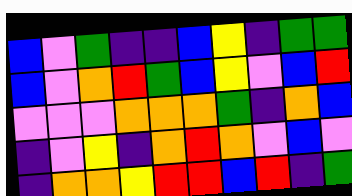[["blue", "violet", "green", "indigo", "indigo", "blue", "yellow", "indigo", "green", "green"], ["blue", "violet", "orange", "red", "green", "blue", "yellow", "violet", "blue", "red"], ["violet", "violet", "violet", "orange", "orange", "orange", "green", "indigo", "orange", "blue"], ["indigo", "violet", "yellow", "indigo", "orange", "red", "orange", "violet", "blue", "violet"], ["indigo", "orange", "orange", "yellow", "red", "red", "blue", "red", "indigo", "green"]]